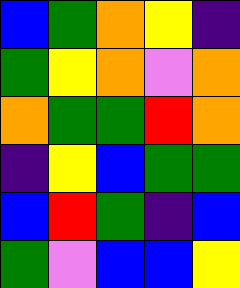[["blue", "green", "orange", "yellow", "indigo"], ["green", "yellow", "orange", "violet", "orange"], ["orange", "green", "green", "red", "orange"], ["indigo", "yellow", "blue", "green", "green"], ["blue", "red", "green", "indigo", "blue"], ["green", "violet", "blue", "blue", "yellow"]]